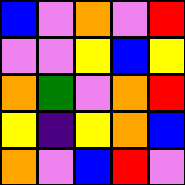[["blue", "violet", "orange", "violet", "red"], ["violet", "violet", "yellow", "blue", "yellow"], ["orange", "green", "violet", "orange", "red"], ["yellow", "indigo", "yellow", "orange", "blue"], ["orange", "violet", "blue", "red", "violet"]]